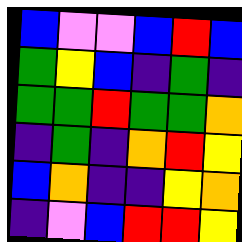[["blue", "violet", "violet", "blue", "red", "blue"], ["green", "yellow", "blue", "indigo", "green", "indigo"], ["green", "green", "red", "green", "green", "orange"], ["indigo", "green", "indigo", "orange", "red", "yellow"], ["blue", "orange", "indigo", "indigo", "yellow", "orange"], ["indigo", "violet", "blue", "red", "red", "yellow"]]